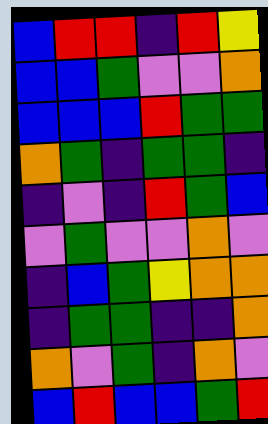[["blue", "red", "red", "indigo", "red", "yellow"], ["blue", "blue", "green", "violet", "violet", "orange"], ["blue", "blue", "blue", "red", "green", "green"], ["orange", "green", "indigo", "green", "green", "indigo"], ["indigo", "violet", "indigo", "red", "green", "blue"], ["violet", "green", "violet", "violet", "orange", "violet"], ["indigo", "blue", "green", "yellow", "orange", "orange"], ["indigo", "green", "green", "indigo", "indigo", "orange"], ["orange", "violet", "green", "indigo", "orange", "violet"], ["blue", "red", "blue", "blue", "green", "red"]]